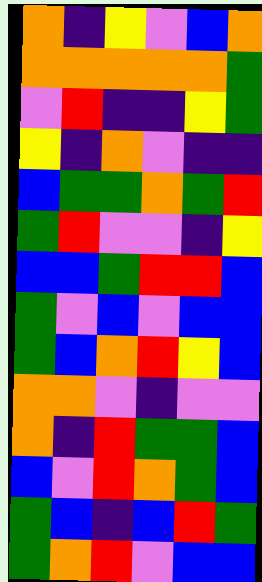[["orange", "indigo", "yellow", "violet", "blue", "orange"], ["orange", "orange", "orange", "orange", "orange", "green"], ["violet", "red", "indigo", "indigo", "yellow", "green"], ["yellow", "indigo", "orange", "violet", "indigo", "indigo"], ["blue", "green", "green", "orange", "green", "red"], ["green", "red", "violet", "violet", "indigo", "yellow"], ["blue", "blue", "green", "red", "red", "blue"], ["green", "violet", "blue", "violet", "blue", "blue"], ["green", "blue", "orange", "red", "yellow", "blue"], ["orange", "orange", "violet", "indigo", "violet", "violet"], ["orange", "indigo", "red", "green", "green", "blue"], ["blue", "violet", "red", "orange", "green", "blue"], ["green", "blue", "indigo", "blue", "red", "green"], ["green", "orange", "red", "violet", "blue", "blue"]]